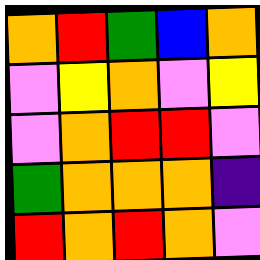[["orange", "red", "green", "blue", "orange"], ["violet", "yellow", "orange", "violet", "yellow"], ["violet", "orange", "red", "red", "violet"], ["green", "orange", "orange", "orange", "indigo"], ["red", "orange", "red", "orange", "violet"]]